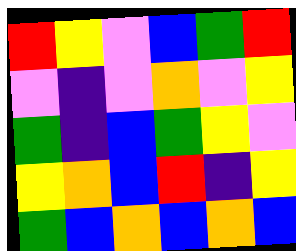[["red", "yellow", "violet", "blue", "green", "red"], ["violet", "indigo", "violet", "orange", "violet", "yellow"], ["green", "indigo", "blue", "green", "yellow", "violet"], ["yellow", "orange", "blue", "red", "indigo", "yellow"], ["green", "blue", "orange", "blue", "orange", "blue"]]